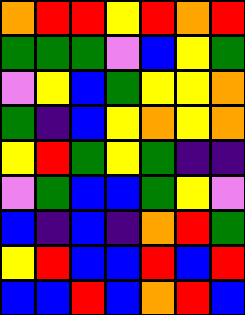[["orange", "red", "red", "yellow", "red", "orange", "red"], ["green", "green", "green", "violet", "blue", "yellow", "green"], ["violet", "yellow", "blue", "green", "yellow", "yellow", "orange"], ["green", "indigo", "blue", "yellow", "orange", "yellow", "orange"], ["yellow", "red", "green", "yellow", "green", "indigo", "indigo"], ["violet", "green", "blue", "blue", "green", "yellow", "violet"], ["blue", "indigo", "blue", "indigo", "orange", "red", "green"], ["yellow", "red", "blue", "blue", "red", "blue", "red"], ["blue", "blue", "red", "blue", "orange", "red", "blue"]]